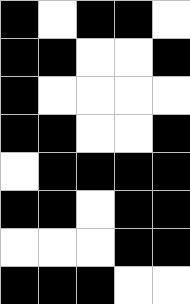[["black", "white", "black", "black", "white"], ["black", "black", "white", "white", "black"], ["black", "white", "white", "white", "white"], ["black", "black", "white", "white", "black"], ["white", "black", "black", "black", "black"], ["black", "black", "white", "black", "black"], ["white", "white", "white", "black", "black"], ["black", "black", "black", "white", "white"]]